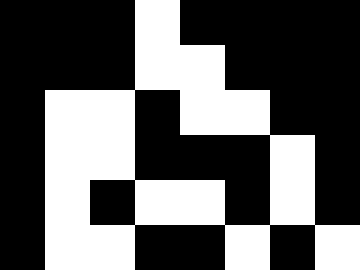[["black", "black", "black", "white", "black", "black", "black", "black"], ["black", "black", "black", "white", "white", "black", "black", "black"], ["black", "white", "white", "black", "white", "white", "black", "black"], ["black", "white", "white", "black", "black", "black", "white", "black"], ["black", "white", "black", "white", "white", "black", "white", "black"], ["black", "white", "white", "black", "black", "white", "black", "white"]]